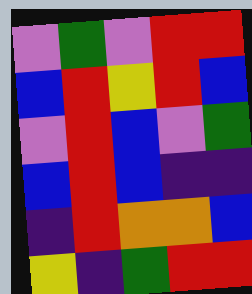[["violet", "green", "violet", "red", "red"], ["blue", "red", "yellow", "red", "blue"], ["violet", "red", "blue", "violet", "green"], ["blue", "red", "blue", "indigo", "indigo"], ["indigo", "red", "orange", "orange", "blue"], ["yellow", "indigo", "green", "red", "red"]]